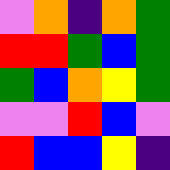[["violet", "orange", "indigo", "orange", "green"], ["red", "red", "green", "blue", "green"], ["green", "blue", "orange", "yellow", "green"], ["violet", "violet", "red", "blue", "violet"], ["red", "blue", "blue", "yellow", "indigo"]]